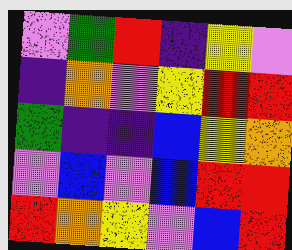[["violet", "green", "red", "indigo", "yellow", "violet"], ["indigo", "orange", "violet", "yellow", "red", "red"], ["green", "indigo", "indigo", "blue", "yellow", "orange"], ["violet", "blue", "violet", "blue", "red", "red"], ["red", "orange", "yellow", "violet", "blue", "red"]]